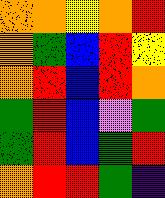[["orange", "orange", "yellow", "orange", "red"], ["orange", "green", "blue", "red", "yellow"], ["orange", "red", "blue", "red", "orange"], ["green", "red", "blue", "violet", "green"], ["green", "red", "blue", "green", "red"], ["orange", "red", "red", "green", "indigo"]]